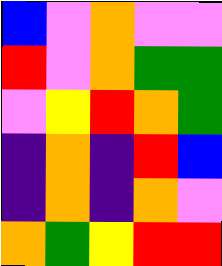[["blue", "violet", "orange", "violet", "violet"], ["red", "violet", "orange", "green", "green"], ["violet", "yellow", "red", "orange", "green"], ["indigo", "orange", "indigo", "red", "blue"], ["indigo", "orange", "indigo", "orange", "violet"], ["orange", "green", "yellow", "red", "red"]]